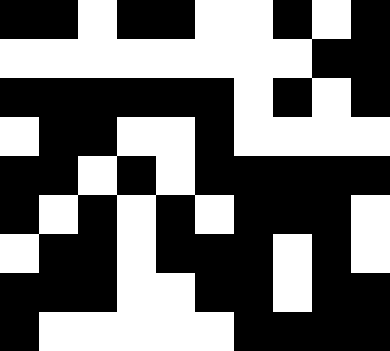[["black", "black", "white", "black", "black", "white", "white", "black", "white", "black"], ["white", "white", "white", "white", "white", "white", "white", "white", "black", "black"], ["black", "black", "black", "black", "black", "black", "white", "black", "white", "black"], ["white", "black", "black", "white", "white", "black", "white", "white", "white", "white"], ["black", "black", "white", "black", "white", "black", "black", "black", "black", "black"], ["black", "white", "black", "white", "black", "white", "black", "black", "black", "white"], ["white", "black", "black", "white", "black", "black", "black", "white", "black", "white"], ["black", "black", "black", "white", "white", "black", "black", "white", "black", "black"], ["black", "white", "white", "white", "white", "white", "black", "black", "black", "black"]]